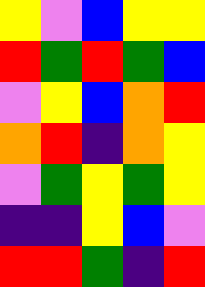[["yellow", "violet", "blue", "yellow", "yellow"], ["red", "green", "red", "green", "blue"], ["violet", "yellow", "blue", "orange", "red"], ["orange", "red", "indigo", "orange", "yellow"], ["violet", "green", "yellow", "green", "yellow"], ["indigo", "indigo", "yellow", "blue", "violet"], ["red", "red", "green", "indigo", "red"]]